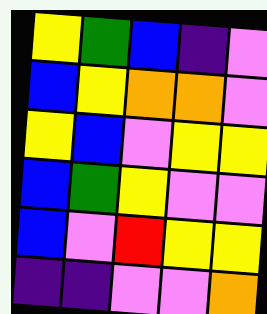[["yellow", "green", "blue", "indigo", "violet"], ["blue", "yellow", "orange", "orange", "violet"], ["yellow", "blue", "violet", "yellow", "yellow"], ["blue", "green", "yellow", "violet", "violet"], ["blue", "violet", "red", "yellow", "yellow"], ["indigo", "indigo", "violet", "violet", "orange"]]